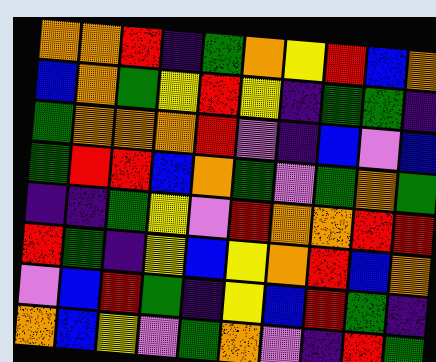[["orange", "orange", "red", "indigo", "green", "orange", "yellow", "red", "blue", "orange"], ["blue", "orange", "green", "yellow", "red", "yellow", "indigo", "green", "green", "indigo"], ["green", "orange", "orange", "orange", "red", "violet", "indigo", "blue", "violet", "blue"], ["green", "red", "red", "blue", "orange", "green", "violet", "green", "orange", "green"], ["indigo", "indigo", "green", "yellow", "violet", "red", "orange", "orange", "red", "red"], ["red", "green", "indigo", "yellow", "blue", "yellow", "orange", "red", "blue", "orange"], ["violet", "blue", "red", "green", "indigo", "yellow", "blue", "red", "green", "indigo"], ["orange", "blue", "yellow", "violet", "green", "orange", "violet", "indigo", "red", "green"]]